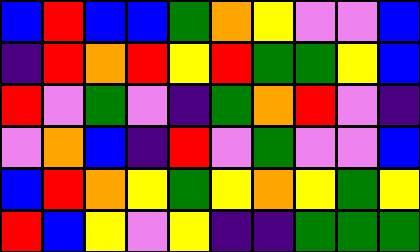[["blue", "red", "blue", "blue", "green", "orange", "yellow", "violet", "violet", "blue"], ["indigo", "red", "orange", "red", "yellow", "red", "green", "green", "yellow", "blue"], ["red", "violet", "green", "violet", "indigo", "green", "orange", "red", "violet", "indigo"], ["violet", "orange", "blue", "indigo", "red", "violet", "green", "violet", "violet", "blue"], ["blue", "red", "orange", "yellow", "green", "yellow", "orange", "yellow", "green", "yellow"], ["red", "blue", "yellow", "violet", "yellow", "indigo", "indigo", "green", "green", "green"]]